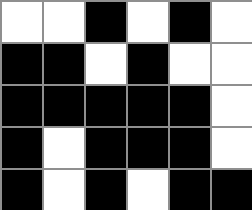[["white", "white", "black", "white", "black", "white"], ["black", "black", "white", "black", "white", "white"], ["black", "black", "black", "black", "black", "white"], ["black", "white", "black", "black", "black", "white"], ["black", "white", "black", "white", "black", "black"]]